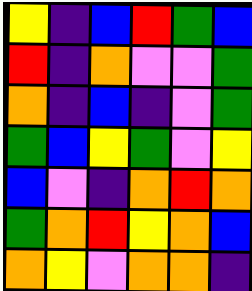[["yellow", "indigo", "blue", "red", "green", "blue"], ["red", "indigo", "orange", "violet", "violet", "green"], ["orange", "indigo", "blue", "indigo", "violet", "green"], ["green", "blue", "yellow", "green", "violet", "yellow"], ["blue", "violet", "indigo", "orange", "red", "orange"], ["green", "orange", "red", "yellow", "orange", "blue"], ["orange", "yellow", "violet", "orange", "orange", "indigo"]]